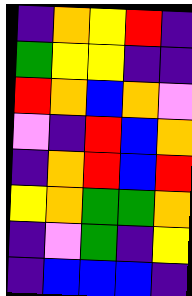[["indigo", "orange", "yellow", "red", "indigo"], ["green", "yellow", "yellow", "indigo", "indigo"], ["red", "orange", "blue", "orange", "violet"], ["violet", "indigo", "red", "blue", "orange"], ["indigo", "orange", "red", "blue", "red"], ["yellow", "orange", "green", "green", "orange"], ["indigo", "violet", "green", "indigo", "yellow"], ["indigo", "blue", "blue", "blue", "indigo"]]